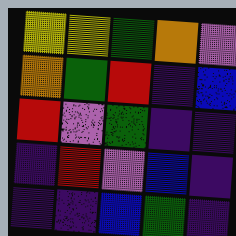[["yellow", "yellow", "green", "orange", "violet"], ["orange", "green", "red", "indigo", "blue"], ["red", "violet", "green", "indigo", "indigo"], ["indigo", "red", "violet", "blue", "indigo"], ["indigo", "indigo", "blue", "green", "indigo"]]